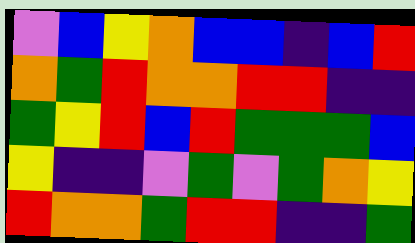[["violet", "blue", "yellow", "orange", "blue", "blue", "indigo", "blue", "red"], ["orange", "green", "red", "orange", "orange", "red", "red", "indigo", "indigo"], ["green", "yellow", "red", "blue", "red", "green", "green", "green", "blue"], ["yellow", "indigo", "indigo", "violet", "green", "violet", "green", "orange", "yellow"], ["red", "orange", "orange", "green", "red", "red", "indigo", "indigo", "green"]]